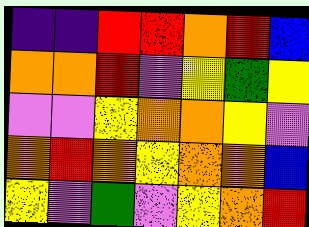[["indigo", "indigo", "red", "red", "orange", "red", "blue"], ["orange", "orange", "red", "violet", "yellow", "green", "yellow"], ["violet", "violet", "yellow", "orange", "orange", "yellow", "violet"], ["orange", "red", "orange", "yellow", "orange", "orange", "blue"], ["yellow", "violet", "green", "violet", "yellow", "orange", "red"]]